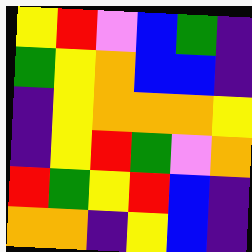[["yellow", "red", "violet", "blue", "green", "indigo"], ["green", "yellow", "orange", "blue", "blue", "indigo"], ["indigo", "yellow", "orange", "orange", "orange", "yellow"], ["indigo", "yellow", "red", "green", "violet", "orange"], ["red", "green", "yellow", "red", "blue", "indigo"], ["orange", "orange", "indigo", "yellow", "blue", "indigo"]]